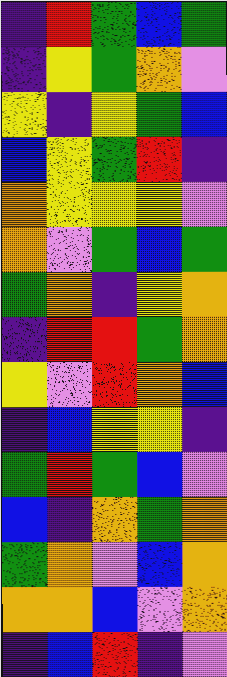[["indigo", "red", "green", "blue", "green"], ["indigo", "yellow", "green", "orange", "violet"], ["yellow", "indigo", "yellow", "green", "blue"], ["blue", "yellow", "green", "red", "indigo"], ["orange", "yellow", "yellow", "yellow", "violet"], ["orange", "violet", "green", "blue", "green"], ["green", "orange", "indigo", "yellow", "orange"], ["indigo", "red", "red", "green", "orange"], ["yellow", "violet", "red", "orange", "blue"], ["indigo", "blue", "yellow", "yellow", "indigo"], ["green", "red", "green", "blue", "violet"], ["blue", "indigo", "orange", "green", "orange"], ["green", "orange", "violet", "blue", "orange"], ["orange", "orange", "blue", "violet", "orange"], ["indigo", "blue", "red", "indigo", "violet"]]